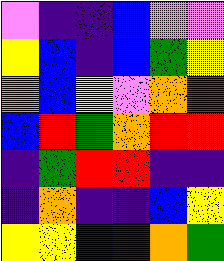[["violet", "indigo", "indigo", "blue", "violet", "violet"], ["yellow", "blue", "indigo", "blue", "green", "yellow"], ["orange", "blue", "yellow", "violet", "orange", "red"], ["blue", "red", "green", "orange", "red", "red"], ["indigo", "green", "red", "red", "indigo", "indigo"], ["indigo", "orange", "indigo", "indigo", "blue", "yellow"], ["yellow", "yellow", "blue", "indigo", "orange", "green"]]